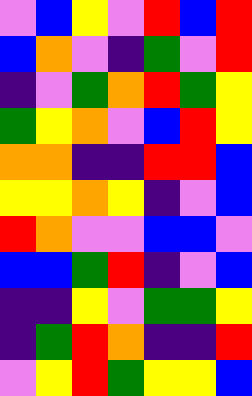[["violet", "blue", "yellow", "violet", "red", "blue", "red"], ["blue", "orange", "violet", "indigo", "green", "violet", "red"], ["indigo", "violet", "green", "orange", "red", "green", "yellow"], ["green", "yellow", "orange", "violet", "blue", "red", "yellow"], ["orange", "orange", "indigo", "indigo", "red", "red", "blue"], ["yellow", "yellow", "orange", "yellow", "indigo", "violet", "blue"], ["red", "orange", "violet", "violet", "blue", "blue", "violet"], ["blue", "blue", "green", "red", "indigo", "violet", "blue"], ["indigo", "indigo", "yellow", "violet", "green", "green", "yellow"], ["indigo", "green", "red", "orange", "indigo", "indigo", "red"], ["violet", "yellow", "red", "green", "yellow", "yellow", "blue"]]